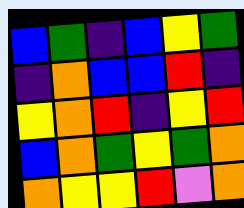[["blue", "green", "indigo", "blue", "yellow", "green"], ["indigo", "orange", "blue", "blue", "red", "indigo"], ["yellow", "orange", "red", "indigo", "yellow", "red"], ["blue", "orange", "green", "yellow", "green", "orange"], ["orange", "yellow", "yellow", "red", "violet", "orange"]]